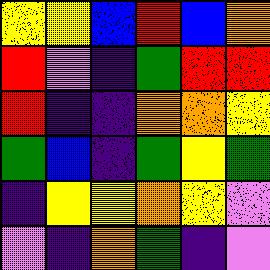[["yellow", "yellow", "blue", "red", "blue", "orange"], ["red", "violet", "indigo", "green", "red", "red"], ["red", "indigo", "indigo", "orange", "orange", "yellow"], ["green", "blue", "indigo", "green", "yellow", "green"], ["indigo", "yellow", "yellow", "orange", "yellow", "violet"], ["violet", "indigo", "orange", "green", "indigo", "violet"]]